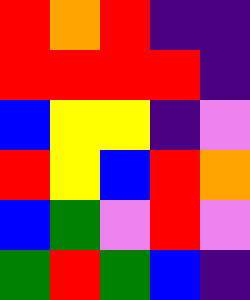[["red", "orange", "red", "indigo", "indigo"], ["red", "red", "red", "red", "indigo"], ["blue", "yellow", "yellow", "indigo", "violet"], ["red", "yellow", "blue", "red", "orange"], ["blue", "green", "violet", "red", "violet"], ["green", "red", "green", "blue", "indigo"]]